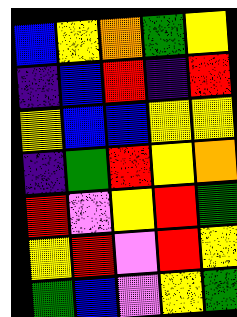[["blue", "yellow", "orange", "green", "yellow"], ["indigo", "blue", "red", "indigo", "red"], ["yellow", "blue", "blue", "yellow", "yellow"], ["indigo", "green", "red", "yellow", "orange"], ["red", "violet", "yellow", "red", "green"], ["yellow", "red", "violet", "red", "yellow"], ["green", "blue", "violet", "yellow", "green"]]